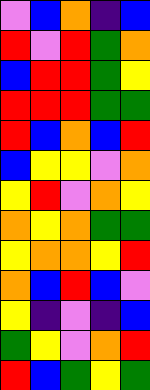[["violet", "blue", "orange", "indigo", "blue"], ["red", "violet", "red", "green", "orange"], ["blue", "red", "red", "green", "yellow"], ["red", "red", "red", "green", "green"], ["red", "blue", "orange", "blue", "red"], ["blue", "yellow", "yellow", "violet", "orange"], ["yellow", "red", "violet", "orange", "yellow"], ["orange", "yellow", "orange", "green", "green"], ["yellow", "orange", "orange", "yellow", "red"], ["orange", "blue", "red", "blue", "violet"], ["yellow", "indigo", "violet", "indigo", "blue"], ["green", "yellow", "violet", "orange", "red"], ["red", "blue", "green", "yellow", "green"]]